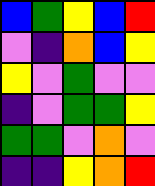[["blue", "green", "yellow", "blue", "red"], ["violet", "indigo", "orange", "blue", "yellow"], ["yellow", "violet", "green", "violet", "violet"], ["indigo", "violet", "green", "green", "yellow"], ["green", "green", "violet", "orange", "violet"], ["indigo", "indigo", "yellow", "orange", "red"]]